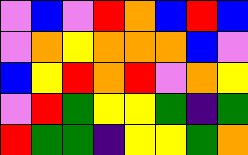[["violet", "blue", "violet", "red", "orange", "blue", "red", "blue"], ["violet", "orange", "yellow", "orange", "orange", "orange", "blue", "violet"], ["blue", "yellow", "red", "orange", "red", "violet", "orange", "yellow"], ["violet", "red", "green", "yellow", "yellow", "green", "indigo", "green"], ["red", "green", "green", "indigo", "yellow", "yellow", "green", "orange"]]